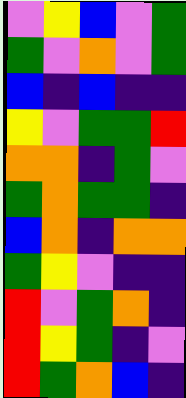[["violet", "yellow", "blue", "violet", "green"], ["green", "violet", "orange", "violet", "green"], ["blue", "indigo", "blue", "indigo", "indigo"], ["yellow", "violet", "green", "green", "red"], ["orange", "orange", "indigo", "green", "violet"], ["green", "orange", "green", "green", "indigo"], ["blue", "orange", "indigo", "orange", "orange"], ["green", "yellow", "violet", "indigo", "indigo"], ["red", "violet", "green", "orange", "indigo"], ["red", "yellow", "green", "indigo", "violet"], ["red", "green", "orange", "blue", "indigo"]]